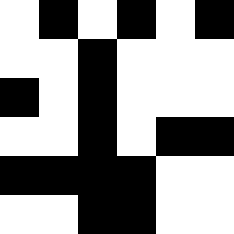[["white", "black", "white", "black", "white", "black"], ["white", "white", "black", "white", "white", "white"], ["black", "white", "black", "white", "white", "white"], ["white", "white", "black", "white", "black", "black"], ["black", "black", "black", "black", "white", "white"], ["white", "white", "black", "black", "white", "white"]]